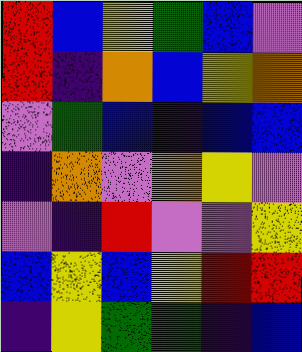[["red", "blue", "yellow", "green", "blue", "violet"], ["red", "indigo", "orange", "blue", "yellow", "orange"], ["violet", "green", "blue", "indigo", "blue", "blue"], ["indigo", "orange", "violet", "orange", "yellow", "violet"], ["violet", "indigo", "red", "violet", "violet", "yellow"], ["blue", "yellow", "blue", "yellow", "red", "red"], ["indigo", "yellow", "green", "green", "indigo", "blue"]]